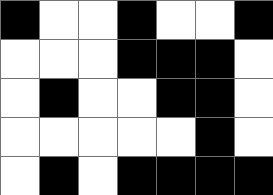[["black", "white", "white", "black", "white", "white", "black"], ["white", "white", "white", "black", "black", "black", "white"], ["white", "black", "white", "white", "black", "black", "white"], ["white", "white", "white", "white", "white", "black", "white"], ["white", "black", "white", "black", "black", "black", "black"]]